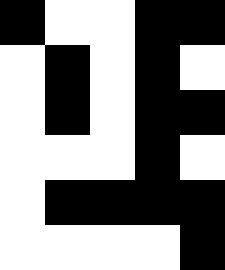[["black", "white", "white", "black", "black"], ["white", "black", "white", "black", "white"], ["white", "black", "white", "black", "black"], ["white", "white", "white", "black", "white"], ["white", "black", "black", "black", "black"], ["white", "white", "white", "white", "black"]]